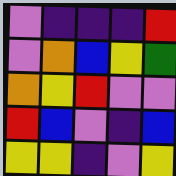[["violet", "indigo", "indigo", "indigo", "red"], ["violet", "orange", "blue", "yellow", "green"], ["orange", "yellow", "red", "violet", "violet"], ["red", "blue", "violet", "indigo", "blue"], ["yellow", "yellow", "indigo", "violet", "yellow"]]